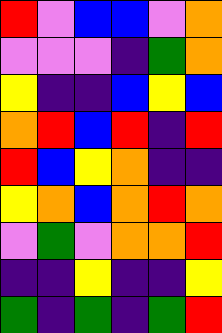[["red", "violet", "blue", "blue", "violet", "orange"], ["violet", "violet", "violet", "indigo", "green", "orange"], ["yellow", "indigo", "indigo", "blue", "yellow", "blue"], ["orange", "red", "blue", "red", "indigo", "red"], ["red", "blue", "yellow", "orange", "indigo", "indigo"], ["yellow", "orange", "blue", "orange", "red", "orange"], ["violet", "green", "violet", "orange", "orange", "red"], ["indigo", "indigo", "yellow", "indigo", "indigo", "yellow"], ["green", "indigo", "green", "indigo", "green", "red"]]